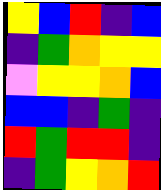[["yellow", "blue", "red", "indigo", "blue"], ["indigo", "green", "orange", "yellow", "yellow"], ["violet", "yellow", "yellow", "orange", "blue"], ["blue", "blue", "indigo", "green", "indigo"], ["red", "green", "red", "red", "indigo"], ["indigo", "green", "yellow", "orange", "red"]]